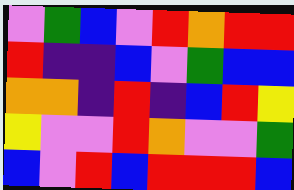[["violet", "green", "blue", "violet", "red", "orange", "red", "red"], ["red", "indigo", "indigo", "blue", "violet", "green", "blue", "blue"], ["orange", "orange", "indigo", "red", "indigo", "blue", "red", "yellow"], ["yellow", "violet", "violet", "red", "orange", "violet", "violet", "green"], ["blue", "violet", "red", "blue", "red", "red", "red", "blue"]]